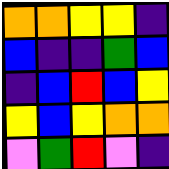[["orange", "orange", "yellow", "yellow", "indigo"], ["blue", "indigo", "indigo", "green", "blue"], ["indigo", "blue", "red", "blue", "yellow"], ["yellow", "blue", "yellow", "orange", "orange"], ["violet", "green", "red", "violet", "indigo"]]